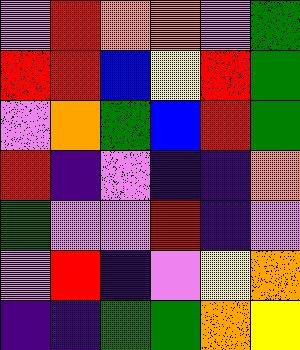[["violet", "red", "orange", "orange", "violet", "green"], ["red", "red", "blue", "yellow", "red", "green"], ["violet", "orange", "green", "blue", "red", "green"], ["red", "indigo", "violet", "indigo", "indigo", "orange"], ["green", "violet", "violet", "red", "indigo", "violet"], ["violet", "red", "indigo", "violet", "yellow", "orange"], ["indigo", "indigo", "green", "green", "orange", "yellow"]]